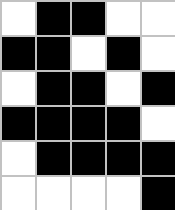[["white", "black", "black", "white", "white"], ["black", "black", "white", "black", "white"], ["white", "black", "black", "white", "black"], ["black", "black", "black", "black", "white"], ["white", "black", "black", "black", "black"], ["white", "white", "white", "white", "black"]]